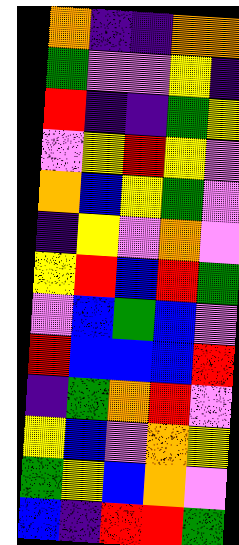[["orange", "indigo", "indigo", "orange", "orange"], ["green", "violet", "violet", "yellow", "indigo"], ["red", "indigo", "indigo", "green", "yellow"], ["violet", "yellow", "red", "yellow", "violet"], ["orange", "blue", "yellow", "green", "violet"], ["indigo", "yellow", "violet", "orange", "violet"], ["yellow", "red", "blue", "red", "green"], ["violet", "blue", "green", "blue", "violet"], ["red", "blue", "blue", "blue", "red"], ["indigo", "green", "orange", "red", "violet"], ["yellow", "blue", "violet", "orange", "yellow"], ["green", "yellow", "blue", "orange", "violet"], ["blue", "indigo", "red", "red", "green"]]